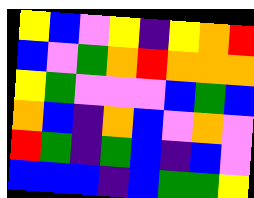[["yellow", "blue", "violet", "yellow", "indigo", "yellow", "orange", "red"], ["blue", "violet", "green", "orange", "red", "orange", "orange", "orange"], ["yellow", "green", "violet", "violet", "violet", "blue", "green", "blue"], ["orange", "blue", "indigo", "orange", "blue", "violet", "orange", "violet"], ["red", "green", "indigo", "green", "blue", "indigo", "blue", "violet"], ["blue", "blue", "blue", "indigo", "blue", "green", "green", "yellow"]]